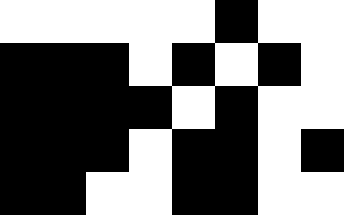[["white", "white", "white", "white", "white", "black", "white", "white"], ["black", "black", "black", "white", "black", "white", "black", "white"], ["black", "black", "black", "black", "white", "black", "white", "white"], ["black", "black", "black", "white", "black", "black", "white", "black"], ["black", "black", "white", "white", "black", "black", "white", "white"]]